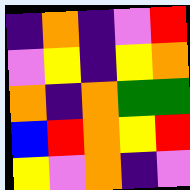[["indigo", "orange", "indigo", "violet", "red"], ["violet", "yellow", "indigo", "yellow", "orange"], ["orange", "indigo", "orange", "green", "green"], ["blue", "red", "orange", "yellow", "red"], ["yellow", "violet", "orange", "indigo", "violet"]]